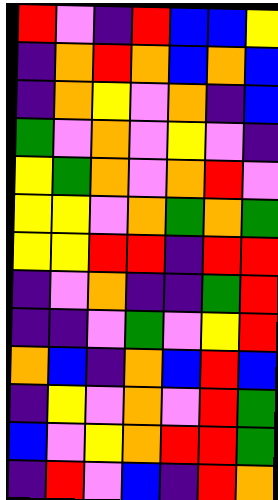[["red", "violet", "indigo", "red", "blue", "blue", "yellow"], ["indigo", "orange", "red", "orange", "blue", "orange", "blue"], ["indigo", "orange", "yellow", "violet", "orange", "indigo", "blue"], ["green", "violet", "orange", "violet", "yellow", "violet", "indigo"], ["yellow", "green", "orange", "violet", "orange", "red", "violet"], ["yellow", "yellow", "violet", "orange", "green", "orange", "green"], ["yellow", "yellow", "red", "red", "indigo", "red", "red"], ["indigo", "violet", "orange", "indigo", "indigo", "green", "red"], ["indigo", "indigo", "violet", "green", "violet", "yellow", "red"], ["orange", "blue", "indigo", "orange", "blue", "red", "blue"], ["indigo", "yellow", "violet", "orange", "violet", "red", "green"], ["blue", "violet", "yellow", "orange", "red", "red", "green"], ["indigo", "red", "violet", "blue", "indigo", "red", "orange"]]